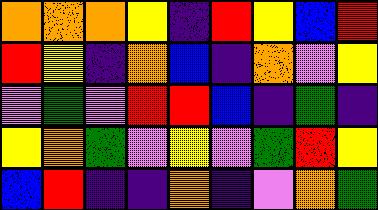[["orange", "orange", "orange", "yellow", "indigo", "red", "yellow", "blue", "red"], ["red", "yellow", "indigo", "orange", "blue", "indigo", "orange", "violet", "yellow"], ["violet", "green", "violet", "red", "red", "blue", "indigo", "green", "indigo"], ["yellow", "orange", "green", "violet", "yellow", "violet", "green", "red", "yellow"], ["blue", "red", "indigo", "indigo", "orange", "indigo", "violet", "orange", "green"]]